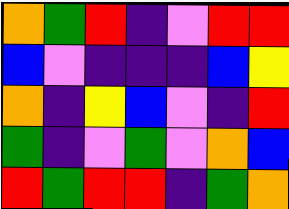[["orange", "green", "red", "indigo", "violet", "red", "red"], ["blue", "violet", "indigo", "indigo", "indigo", "blue", "yellow"], ["orange", "indigo", "yellow", "blue", "violet", "indigo", "red"], ["green", "indigo", "violet", "green", "violet", "orange", "blue"], ["red", "green", "red", "red", "indigo", "green", "orange"]]